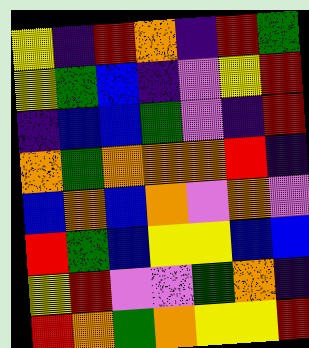[["yellow", "indigo", "red", "orange", "indigo", "red", "green"], ["yellow", "green", "blue", "indigo", "violet", "yellow", "red"], ["indigo", "blue", "blue", "green", "violet", "indigo", "red"], ["orange", "green", "orange", "orange", "orange", "red", "indigo"], ["blue", "orange", "blue", "orange", "violet", "orange", "violet"], ["red", "green", "blue", "yellow", "yellow", "blue", "blue"], ["yellow", "red", "violet", "violet", "green", "orange", "indigo"], ["red", "orange", "green", "orange", "yellow", "yellow", "red"]]